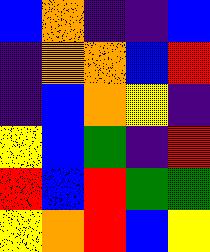[["blue", "orange", "indigo", "indigo", "blue"], ["indigo", "orange", "orange", "blue", "red"], ["indigo", "blue", "orange", "yellow", "indigo"], ["yellow", "blue", "green", "indigo", "red"], ["red", "blue", "red", "green", "green"], ["yellow", "orange", "red", "blue", "yellow"]]